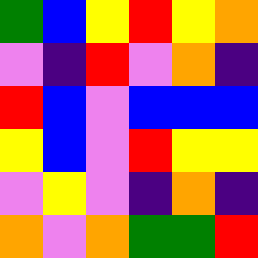[["green", "blue", "yellow", "red", "yellow", "orange"], ["violet", "indigo", "red", "violet", "orange", "indigo"], ["red", "blue", "violet", "blue", "blue", "blue"], ["yellow", "blue", "violet", "red", "yellow", "yellow"], ["violet", "yellow", "violet", "indigo", "orange", "indigo"], ["orange", "violet", "orange", "green", "green", "red"]]